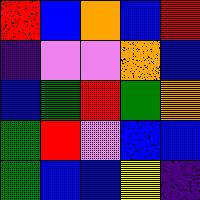[["red", "blue", "orange", "blue", "red"], ["indigo", "violet", "violet", "orange", "blue"], ["blue", "green", "red", "green", "orange"], ["green", "red", "violet", "blue", "blue"], ["green", "blue", "blue", "yellow", "indigo"]]